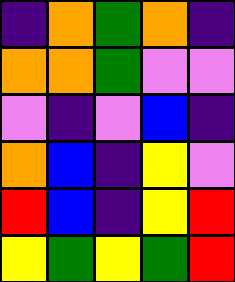[["indigo", "orange", "green", "orange", "indigo"], ["orange", "orange", "green", "violet", "violet"], ["violet", "indigo", "violet", "blue", "indigo"], ["orange", "blue", "indigo", "yellow", "violet"], ["red", "blue", "indigo", "yellow", "red"], ["yellow", "green", "yellow", "green", "red"]]